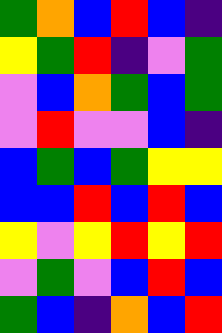[["green", "orange", "blue", "red", "blue", "indigo"], ["yellow", "green", "red", "indigo", "violet", "green"], ["violet", "blue", "orange", "green", "blue", "green"], ["violet", "red", "violet", "violet", "blue", "indigo"], ["blue", "green", "blue", "green", "yellow", "yellow"], ["blue", "blue", "red", "blue", "red", "blue"], ["yellow", "violet", "yellow", "red", "yellow", "red"], ["violet", "green", "violet", "blue", "red", "blue"], ["green", "blue", "indigo", "orange", "blue", "red"]]